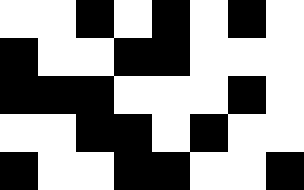[["white", "white", "black", "white", "black", "white", "black", "white"], ["black", "white", "white", "black", "black", "white", "white", "white"], ["black", "black", "black", "white", "white", "white", "black", "white"], ["white", "white", "black", "black", "white", "black", "white", "white"], ["black", "white", "white", "black", "black", "white", "white", "black"]]